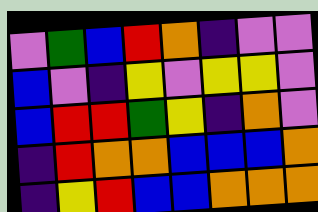[["violet", "green", "blue", "red", "orange", "indigo", "violet", "violet"], ["blue", "violet", "indigo", "yellow", "violet", "yellow", "yellow", "violet"], ["blue", "red", "red", "green", "yellow", "indigo", "orange", "violet"], ["indigo", "red", "orange", "orange", "blue", "blue", "blue", "orange"], ["indigo", "yellow", "red", "blue", "blue", "orange", "orange", "orange"]]